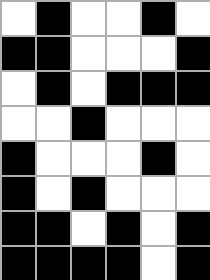[["white", "black", "white", "white", "black", "white"], ["black", "black", "white", "white", "white", "black"], ["white", "black", "white", "black", "black", "black"], ["white", "white", "black", "white", "white", "white"], ["black", "white", "white", "white", "black", "white"], ["black", "white", "black", "white", "white", "white"], ["black", "black", "white", "black", "white", "black"], ["black", "black", "black", "black", "white", "black"]]